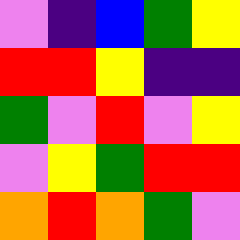[["violet", "indigo", "blue", "green", "yellow"], ["red", "red", "yellow", "indigo", "indigo"], ["green", "violet", "red", "violet", "yellow"], ["violet", "yellow", "green", "red", "red"], ["orange", "red", "orange", "green", "violet"]]